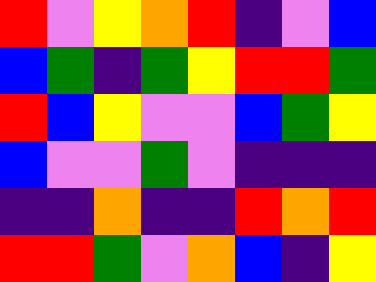[["red", "violet", "yellow", "orange", "red", "indigo", "violet", "blue"], ["blue", "green", "indigo", "green", "yellow", "red", "red", "green"], ["red", "blue", "yellow", "violet", "violet", "blue", "green", "yellow"], ["blue", "violet", "violet", "green", "violet", "indigo", "indigo", "indigo"], ["indigo", "indigo", "orange", "indigo", "indigo", "red", "orange", "red"], ["red", "red", "green", "violet", "orange", "blue", "indigo", "yellow"]]